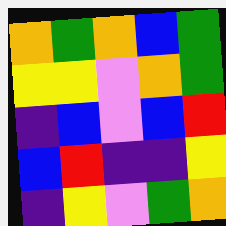[["orange", "green", "orange", "blue", "green"], ["yellow", "yellow", "violet", "orange", "green"], ["indigo", "blue", "violet", "blue", "red"], ["blue", "red", "indigo", "indigo", "yellow"], ["indigo", "yellow", "violet", "green", "orange"]]